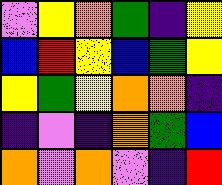[["violet", "yellow", "orange", "green", "indigo", "yellow"], ["blue", "red", "yellow", "blue", "green", "yellow"], ["yellow", "green", "yellow", "orange", "orange", "indigo"], ["indigo", "violet", "indigo", "orange", "green", "blue"], ["orange", "violet", "orange", "violet", "indigo", "red"]]